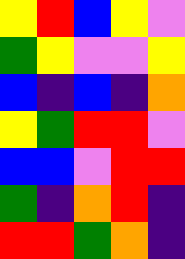[["yellow", "red", "blue", "yellow", "violet"], ["green", "yellow", "violet", "violet", "yellow"], ["blue", "indigo", "blue", "indigo", "orange"], ["yellow", "green", "red", "red", "violet"], ["blue", "blue", "violet", "red", "red"], ["green", "indigo", "orange", "red", "indigo"], ["red", "red", "green", "orange", "indigo"]]